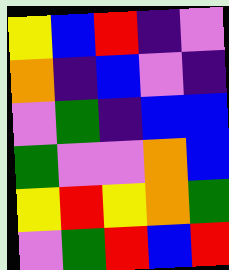[["yellow", "blue", "red", "indigo", "violet"], ["orange", "indigo", "blue", "violet", "indigo"], ["violet", "green", "indigo", "blue", "blue"], ["green", "violet", "violet", "orange", "blue"], ["yellow", "red", "yellow", "orange", "green"], ["violet", "green", "red", "blue", "red"]]